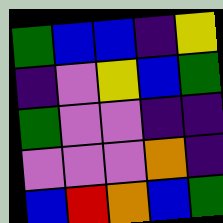[["green", "blue", "blue", "indigo", "yellow"], ["indigo", "violet", "yellow", "blue", "green"], ["green", "violet", "violet", "indigo", "indigo"], ["violet", "violet", "violet", "orange", "indigo"], ["blue", "red", "orange", "blue", "green"]]